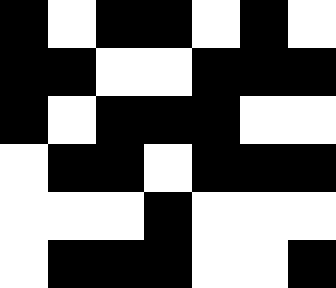[["black", "white", "black", "black", "white", "black", "white"], ["black", "black", "white", "white", "black", "black", "black"], ["black", "white", "black", "black", "black", "white", "white"], ["white", "black", "black", "white", "black", "black", "black"], ["white", "white", "white", "black", "white", "white", "white"], ["white", "black", "black", "black", "white", "white", "black"]]